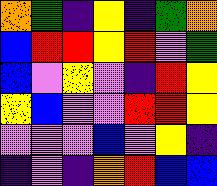[["orange", "green", "indigo", "yellow", "indigo", "green", "orange"], ["blue", "red", "red", "yellow", "red", "violet", "green"], ["blue", "violet", "yellow", "violet", "indigo", "red", "yellow"], ["yellow", "blue", "violet", "violet", "red", "red", "yellow"], ["violet", "violet", "violet", "blue", "violet", "yellow", "indigo"], ["indigo", "violet", "indigo", "orange", "red", "blue", "blue"]]